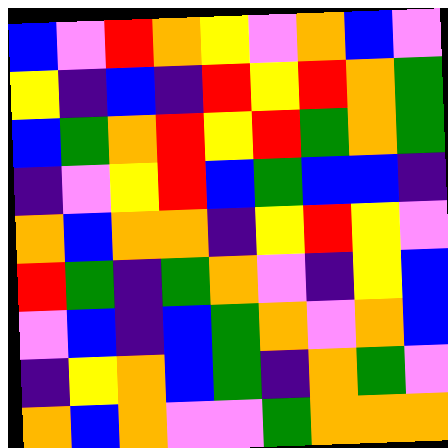[["blue", "violet", "red", "orange", "yellow", "violet", "orange", "blue", "violet"], ["yellow", "indigo", "blue", "indigo", "red", "yellow", "red", "orange", "green"], ["blue", "green", "orange", "red", "yellow", "red", "green", "orange", "green"], ["indigo", "violet", "yellow", "red", "blue", "green", "blue", "blue", "indigo"], ["orange", "blue", "orange", "orange", "indigo", "yellow", "red", "yellow", "violet"], ["red", "green", "indigo", "green", "orange", "violet", "indigo", "yellow", "blue"], ["violet", "blue", "indigo", "blue", "green", "orange", "violet", "orange", "blue"], ["indigo", "yellow", "orange", "blue", "green", "indigo", "orange", "green", "violet"], ["orange", "blue", "orange", "violet", "violet", "green", "orange", "orange", "orange"]]